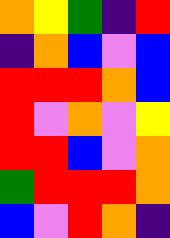[["orange", "yellow", "green", "indigo", "red"], ["indigo", "orange", "blue", "violet", "blue"], ["red", "red", "red", "orange", "blue"], ["red", "violet", "orange", "violet", "yellow"], ["red", "red", "blue", "violet", "orange"], ["green", "red", "red", "red", "orange"], ["blue", "violet", "red", "orange", "indigo"]]